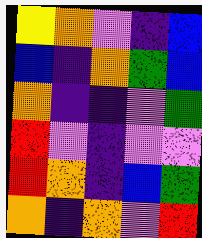[["yellow", "orange", "violet", "indigo", "blue"], ["blue", "indigo", "orange", "green", "blue"], ["orange", "indigo", "indigo", "violet", "green"], ["red", "violet", "indigo", "violet", "violet"], ["red", "orange", "indigo", "blue", "green"], ["orange", "indigo", "orange", "violet", "red"]]